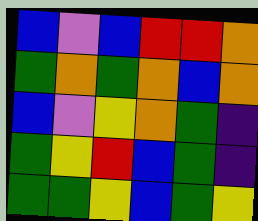[["blue", "violet", "blue", "red", "red", "orange"], ["green", "orange", "green", "orange", "blue", "orange"], ["blue", "violet", "yellow", "orange", "green", "indigo"], ["green", "yellow", "red", "blue", "green", "indigo"], ["green", "green", "yellow", "blue", "green", "yellow"]]